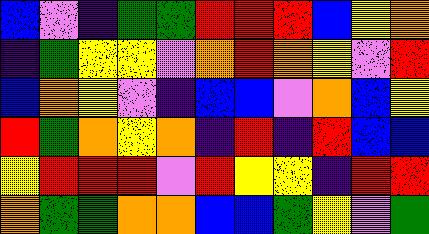[["blue", "violet", "indigo", "green", "green", "red", "red", "red", "blue", "yellow", "orange"], ["indigo", "green", "yellow", "yellow", "violet", "orange", "red", "orange", "yellow", "violet", "red"], ["blue", "orange", "yellow", "violet", "indigo", "blue", "blue", "violet", "orange", "blue", "yellow"], ["red", "green", "orange", "yellow", "orange", "indigo", "red", "indigo", "red", "blue", "blue"], ["yellow", "red", "red", "red", "violet", "red", "yellow", "yellow", "indigo", "red", "red"], ["orange", "green", "green", "orange", "orange", "blue", "blue", "green", "yellow", "violet", "green"]]